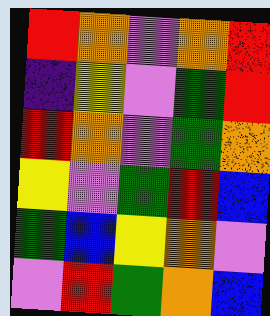[["red", "orange", "violet", "orange", "red"], ["indigo", "yellow", "violet", "green", "red"], ["red", "orange", "violet", "green", "orange"], ["yellow", "violet", "green", "red", "blue"], ["green", "blue", "yellow", "orange", "violet"], ["violet", "red", "green", "orange", "blue"]]